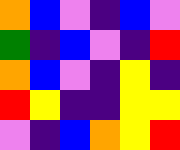[["orange", "blue", "violet", "indigo", "blue", "violet"], ["green", "indigo", "blue", "violet", "indigo", "red"], ["orange", "blue", "violet", "indigo", "yellow", "indigo"], ["red", "yellow", "indigo", "indigo", "yellow", "yellow"], ["violet", "indigo", "blue", "orange", "yellow", "red"]]